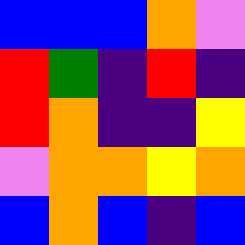[["blue", "blue", "blue", "orange", "violet"], ["red", "green", "indigo", "red", "indigo"], ["red", "orange", "indigo", "indigo", "yellow"], ["violet", "orange", "orange", "yellow", "orange"], ["blue", "orange", "blue", "indigo", "blue"]]